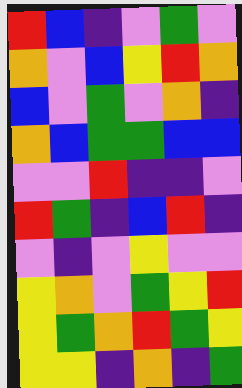[["red", "blue", "indigo", "violet", "green", "violet"], ["orange", "violet", "blue", "yellow", "red", "orange"], ["blue", "violet", "green", "violet", "orange", "indigo"], ["orange", "blue", "green", "green", "blue", "blue"], ["violet", "violet", "red", "indigo", "indigo", "violet"], ["red", "green", "indigo", "blue", "red", "indigo"], ["violet", "indigo", "violet", "yellow", "violet", "violet"], ["yellow", "orange", "violet", "green", "yellow", "red"], ["yellow", "green", "orange", "red", "green", "yellow"], ["yellow", "yellow", "indigo", "orange", "indigo", "green"]]